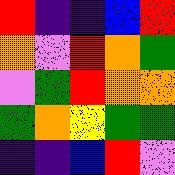[["red", "indigo", "indigo", "blue", "red"], ["orange", "violet", "red", "orange", "green"], ["violet", "green", "red", "orange", "orange"], ["green", "orange", "yellow", "green", "green"], ["indigo", "indigo", "blue", "red", "violet"]]